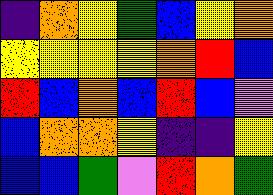[["indigo", "orange", "yellow", "green", "blue", "yellow", "orange"], ["yellow", "yellow", "yellow", "yellow", "orange", "red", "blue"], ["red", "blue", "orange", "blue", "red", "blue", "violet"], ["blue", "orange", "orange", "yellow", "indigo", "indigo", "yellow"], ["blue", "blue", "green", "violet", "red", "orange", "green"]]